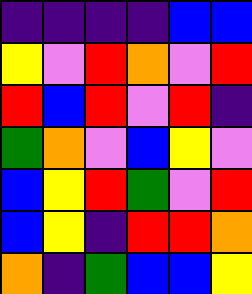[["indigo", "indigo", "indigo", "indigo", "blue", "blue"], ["yellow", "violet", "red", "orange", "violet", "red"], ["red", "blue", "red", "violet", "red", "indigo"], ["green", "orange", "violet", "blue", "yellow", "violet"], ["blue", "yellow", "red", "green", "violet", "red"], ["blue", "yellow", "indigo", "red", "red", "orange"], ["orange", "indigo", "green", "blue", "blue", "yellow"]]